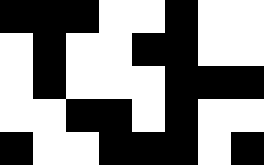[["black", "black", "black", "white", "white", "black", "white", "white"], ["white", "black", "white", "white", "black", "black", "white", "white"], ["white", "black", "white", "white", "white", "black", "black", "black"], ["white", "white", "black", "black", "white", "black", "white", "white"], ["black", "white", "white", "black", "black", "black", "white", "black"]]